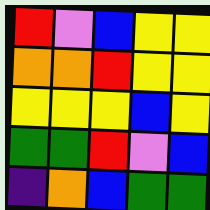[["red", "violet", "blue", "yellow", "yellow"], ["orange", "orange", "red", "yellow", "yellow"], ["yellow", "yellow", "yellow", "blue", "yellow"], ["green", "green", "red", "violet", "blue"], ["indigo", "orange", "blue", "green", "green"]]